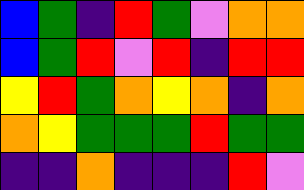[["blue", "green", "indigo", "red", "green", "violet", "orange", "orange"], ["blue", "green", "red", "violet", "red", "indigo", "red", "red"], ["yellow", "red", "green", "orange", "yellow", "orange", "indigo", "orange"], ["orange", "yellow", "green", "green", "green", "red", "green", "green"], ["indigo", "indigo", "orange", "indigo", "indigo", "indigo", "red", "violet"]]